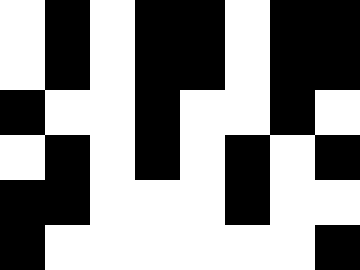[["white", "black", "white", "black", "black", "white", "black", "black"], ["white", "black", "white", "black", "black", "white", "black", "black"], ["black", "white", "white", "black", "white", "white", "black", "white"], ["white", "black", "white", "black", "white", "black", "white", "black"], ["black", "black", "white", "white", "white", "black", "white", "white"], ["black", "white", "white", "white", "white", "white", "white", "black"]]